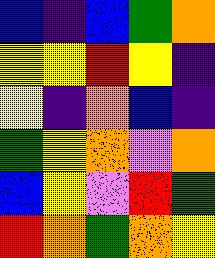[["blue", "indigo", "blue", "green", "orange"], ["yellow", "yellow", "red", "yellow", "indigo"], ["yellow", "indigo", "orange", "blue", "indigo"], ["green", "yellow", "orange", "violet", "orange"], ["blue", "yellow", "violet", "red", "green"], ["red", "orange", "green", "orange", "yellow"]]